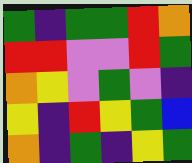[["green", "indigo", "green", "green", "red", "orange"], ["red", "red", "violet", "violet", "red", "green"], ["orange", "yellow", "violet", "green", "violet", "indigo"], ["yellow", "indigo", "red", "yellow", "green", "blue"], ["orange", "indigo", "green", "indigo", "yellow", "green"]]